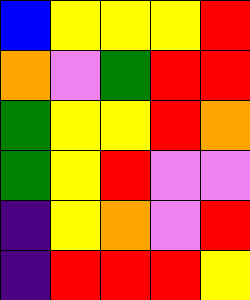[["blue", "yellow", "yellow", "yellow", "red"], ["orange", "violet", "green", "red", "red"], ["green", "yellow", "yellow", "red", "orange"], ["green", "yellow", "red", "violet", "violet"], ["indigo", "yellow", "orange", "violet", "red"], ["indigo", "red", "red", "red", "yellow"]]